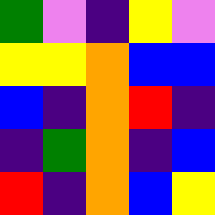[["green", "violet", "indigo", "yellow", "violet"], ["yellow", "yellow", "orange", "blue", "blue"], ["blue", "indigo", "orange", "red", "indigo"], ["indigo", "green", "orange", "indigo", "blue"], ["red", "indigo", "orange", "blue", "yellow"]]